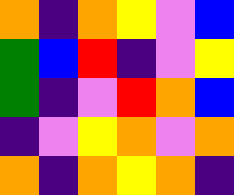[["orange", "indigo", "orange", "yellow", "violet", "blue"], ["green", "blue", "red", "indigo", "violet", "yellow"], ["green", "indigo", "violet", "red", "orange", "blue"], ["indigo", "violet", "yellow", "orange", "violet", "orange"], ["orange", "indigo", "orange", "yellow", "orange", "indigo"]]